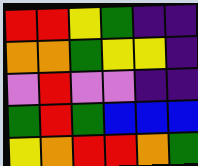[["red", "red", "yellow", "green", "indigo", "indigo"], ["orange", "orange", "green", "yellow", "yellow", "indigo"], ["violet", "red", "violet", "violet", "indigo", "indigo"], ["green", "red", "green", "blue", "blue", "blue"], ["yellow", "orange", "red", "red", "orange", "green"]]